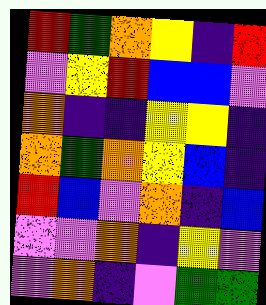[["red", "green", "orange", "yellow", "indigo", "red"], ["violet", "yellow", "red", "blue", "blue", "violet"], ["orange", "indigo", "indigo", "yellow", "yellow", "indigo"], ["orange", "green", "orange", "yellow", "blue", "indigo"], ["red", "blue", "violet", "orange", "indigo", "blue"], ["violet", "violet", "orange", "indigo", "yellow", "violet"], ["violet", "orange", "indigo", "violet", "green", "green"]]